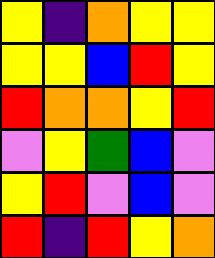[["yellow", "indigo", "orange", "yellow", "yellow"], ["yellow", "yellow", "blue", "red", "yellow"], ["red", "orange", "orange", "yellow", "red"], ["violet", "yellow", "green", "blue", "violet"], ["yellow", "red", "violet", "blue", "violet"], ["red", "indigo", "red", "yellow", "orange"]]